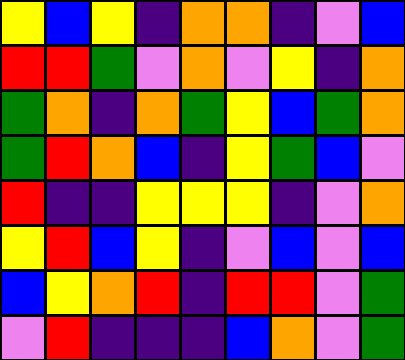[["yellow", "blue", "yellow", "indigo", "orange", "orange", "indigo", "violet", "blue"], ["red", "red", "green", "violet", "orange", "violet", "yellow", "indigo", "orange"], ["green", "orange", "indigo", "orange", "green", "yellow", "blue", "green", "orange"], ["green", "red", "orange", "blue", "indigo", "yellow", "green", "blue", "violet"], ["red", "indigo", "indigo", "yellow", "yellow", "yellow", "indigo", "violet", "orange"], ["yellow", "red", "blue", "yellow", "indigo", "violet", "blue", "violet", "blue"], ["blue", "yellow", "orange", "red", "indigo", "red", "red", "violet", "green"], ["violet", "red", "indigo", "indigo", "indigo", "blue", "orange", "violet", "green"]]